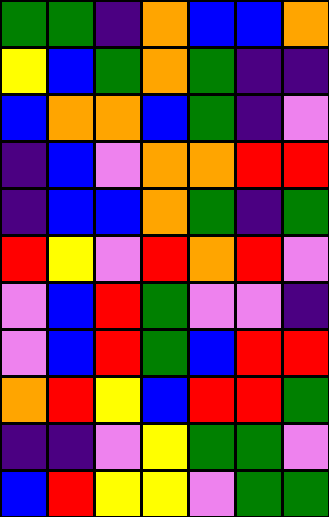[["green", "green", "indigo", "orange", "blue", "blue", "orange"], ["yellow", "blue", "green", "orange", "green", "indigo", "indigo"], ["blue", "orange", "orange", "blue", "green", "indigo", "violet"], ["indigo", "blue", "violet", "orange", "orange", "red", "red"], ["indigo", "blue", "blue", "orange", "green", "indigo", "green"], ["red", "yellow", "violet", "red", "orange", "red", "violet"], ["violet", "blue", "red", "green", "violet", "violet", "indigo"], ["violet", "blue", "red", "green", "blue", "red", "red"], ["orange", "red", "yellow", "blue", "red", "red", "green"], ["indigo", "indigo", "violet", "yellow", "green", "green", "violet"], ["blue", "red", "yellow", "yellow", "violet", "green", "green"]]